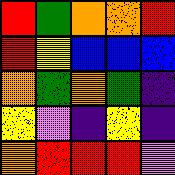[["red", "green", "orange", "orange", "red"], ["red", "yellow", "blue", "blue", "blue"], ["orange", "green", "orange", "green", "indigo"], ["yellow", "violet", "indigo", "yellow", "indigo"], ["orange", "red", "red", "red", "violet"]]